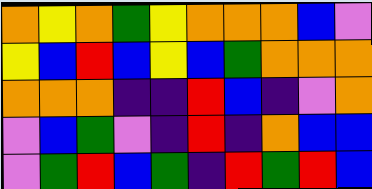[["orange", "yellow", "orange", "green", "yellow", "orange", "orange", "orange", "blue", "violet"], ["yellow", "blue", "red", "blue", "yellow", "blue", "green", "orange", "orange", "orange"], ["orange", "orange", "orange", "indigo", "indigo", "red", "blue", "indigo", "violet", "orange"], ["violet", "blue", "green", "violet", "indigo", "red", "indigo", "orange", "blue", "blue"], ["violet", "green", "red", "blue", "green", "indigo", "red", "green", "red", "blue"]]